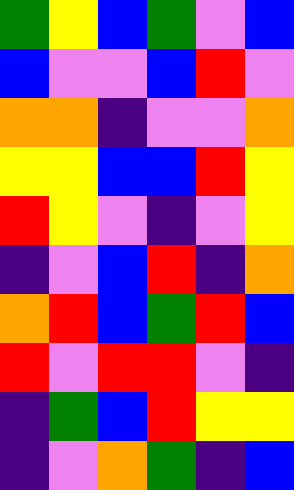[["green", "yellow", "blue", "green", "violet", "blue"], ["blue", "violet", "violet", "blue", "red", "violet"], ["orange", "orange", "indigo", "violet", "violet", "orange"], ["yellow", "yellow", "blue", "blue", "red", "yellow"], ["red", "yellow", "violet", "indigo", "violet", "yellow"], ["indigo", "violet", "blue", "red", "indigo", "orange"], ["orange", "red", "blue", "green", "red", "blue"], ["red", "violet", "red", "red", "violet", "indigo"], ["indigo", "green", "blue", "red", "yellow", "yellow"], ["indigo", "violet", "orange", "green", "indigo", "blue"]]